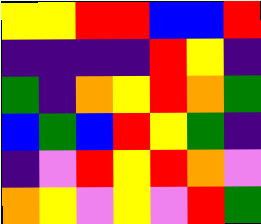[["yellow", "yellow", "red", "red", "blue", "blue", "red"], ["indigo", "indigo", "indigo", "indigo", "red", "yellow", "indigo"], ["green", "indigo", "orange", "yellow", "red", "orange", "green"], ["blue", "green", "blue", "red", "yellow", "green", "indigo"], ["indigo", "violet", "red", "yellow", "red", "orange", "violet"], ["orange", "yellow", "violet", "yellow", "violet", "red", "green"]]